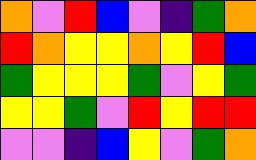[["orange", "violet", "red", "blue", "violet", "indigo", "green", "orange"], ["red", "orange", "yellow", "yellow", "orange", "yellow", "red", "blue"], ["green", "yellow", "yellow", "yellow", "green", "violet", "yellow", "green"], ["yellow", "yellow", "green", "violet", "red", "yellow", "red", "red"], ["violet", "violet", "indigo", "blue", "yellow", "violet", "green", "orange"]]